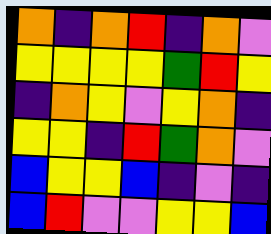[["orange", "indigo", "orange", "red", "indigo", "orange", "violet"], ["yellow", "yellow", "yellow", "yellow", "green", "red", "yellow"], ["indigo", "orange", "yellow", "violet", "yellow", "orange", "indigo"], ["yellow", "yellow", "indigo", "red", "green", "orange", "violet"], ["blue", "yellow", "yellow", "blue", "indigo", "violet", "indigo"], ["blue", "red", "violet", "violet", "yellow", "yellow", "blue"]]